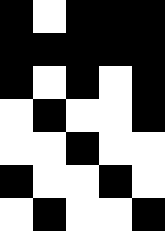[["black", "white", "black", "black", "black"], ["black", "black", "black", "black", "black"], ["black", "white", "black", "white", "black"], ["white", "black", "white", "white", "black"], ["white", "white", "black", "white", "white"], ["black", "white", "white", "black", "white"], ["white", "black", "white", "white", "black"]]